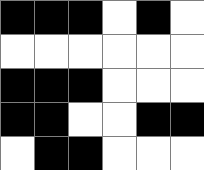[["black", "black", "black", "white", "black", "white"], ["white", "white", "white", "white", "white", "white"], ["black", "black", "black", "white", "white", "white"], ["black", "black", "white", "white", "black", "black"], ["white", "black", "black", "white", "white", "white"]]